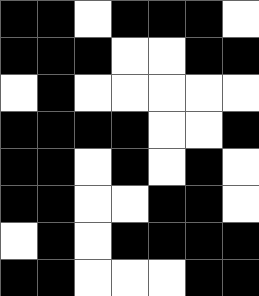[["black", "black", "white", "black", "black", "black", "white"], ["black", "black", "black", "white", "white", "black", "black"], ["white", "black", "white", "white", "white", "white", "white"], ["black", "black", "black", "black", "white", "white", "black"], ["black", "black", "white", "black", "white", "black", "white"], ["black", "black", "white", "white", "black", "black", "white"], ["white", "black", "white", "black", "black", "black", "black"], ["black", "black", "white", "white", "white", "black", "black"]]